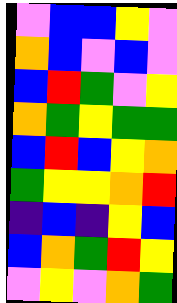[["violet", "blue", "blue", "yellow", "violet"], ["orange", "blue", "violet", "blue", "violet"], ["blue", "red", "green", "violet", "yellow"], ["orange", "green", "yellow", "green", "green"], ["blue", "red", "blue", "yellow", "orange"], ["green", "yellow", "yellow", "orange", "red"], ["indigo", "blue", "indigo", "yellow", "blue"], ["blue", "orange", "green", "red", "yellow"], ["violet", "yellow", "violet", "orange", "green"]]